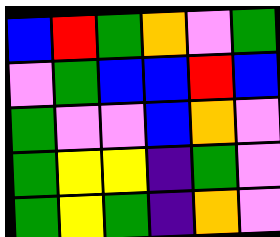[["blue", "red", "green", "orange", "violet", "green"], ["violet", "green", "blue", "blue", "red", "blue"], ["green", "violet", "violet", "blue", "orange", "violet"], ["green", "yellow", "yellow", "indigo", "green", "violet"], ["green", "yellow", "green", "indigo", "orange", "violet"]]